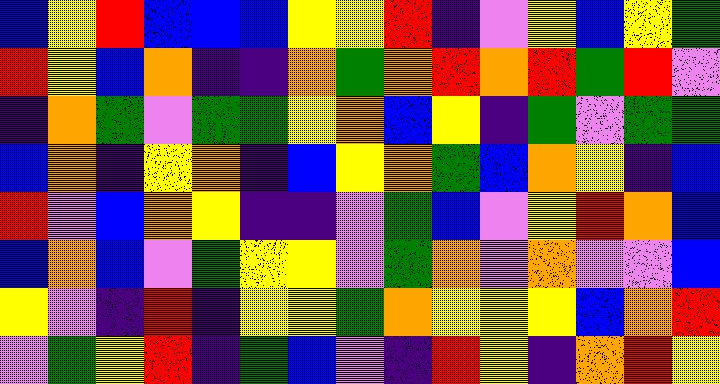[["blue", "yellow", "red", "blue", "blue", "blue", "yellow", "yellow", "red", "indigo", "violet", "yellow", "blue", "yellow", "green"], ["red", "yellow", "blue", "orange", "indigo", "indigo", "orange", "green", "orange", "red", "orange", "red", "green", "red", "violet"], ["indigo", "orange", "green", "violet", "green", "green", "yellow", "orange", "blue", "yellow", "indigo", "green", "violet", "green", "green"], ["blue", "orange", "indigo", "yellow", "orange", "indigo", "blue", "yellow", "orange", "green", "blue", "orange", "yellow", "indigo", "blue"], ["red", "violet", "blue", "orange", "yellow", "indigo", "indigo", "violet", "green", "blue", "violet", "yellow", "red", "orange", "blue"], ["blue", "orange", "blue", "violet", "green", "yellow", "yellow", "violet", "green", "orange", "violet", "orange", "violet", "violet", "blue"], ["yellow", "violet", "indigo", "red", "indigo", "yellow", "yellow", "green", "orange", "yellow", "yellow", "yellow", "blue", "orange", "red"], ["violet", "green", "yellow", "red", "indigo", "green", "blue", "violet", "indigo", "red", "yellow", "indigo", "orange", "red", "yellow"]]